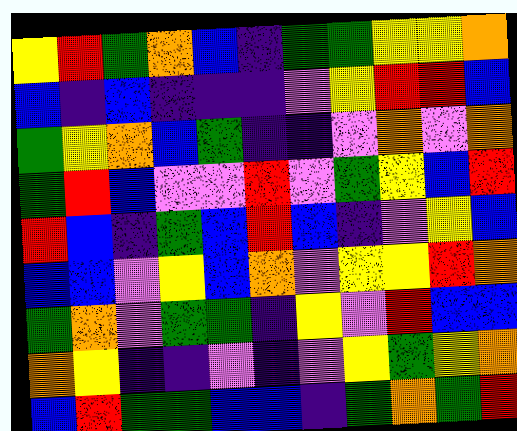[["yellow", "red", "green", "orange", "blue", "indigo", "green", "green", "yellow", "yellow", "orange"], ["blue", "indigo", "blue", "indigo", "indigo", "indigo", "violet", "yellow", "red", "red", "blue"], ["green", "yellow", "orange", "blue", "green", "indigo", "indigo", "violet", "orange", "violet", "orange"], ["green", "red", "blue", "violet", "violet", "red", "violet", "green", "yellow", "blue", "red"], ["red", "blue", "indigo", "green", "blue", "red", "blue", "indigo", "violet", "yellow", "blue"], ["blue", "blue", "violet", "yellow", "blue", "orange", "violet", "yellow", "yellow", "red", "orange"], ["green", "orange", "violet", "green", "green", "indigo", "yellow", "violet", "red", "blue", "blue"], ["orange", "yellow", "indigo", "indigo", "violet", "indigo", "violet", "yellow", "green", "yellow", "orange"], ["blue", "red", "green", "green", "blue", "blue", "indigo", "green", "orange", "green", "red"]]